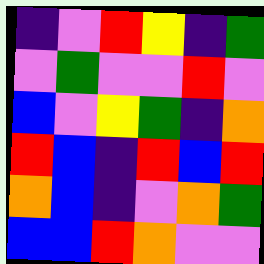[["indigo", "violet", "red", "yellow", "indigo", "green"], ["violet", "green", "violet", "violet", "red", "violet"], ["blue", "violet", "yellow", "green", "indigo", "orange"], ["red", "blue", "indigo", "red", "blue", "red"], ["orange", "blue", "indigo", "violet", "orange", "green"], ["blue", "blue", "red", "orange", "violet", "violet"]]